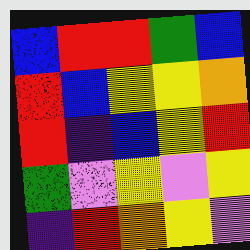[["blue", "red", "red", "green", "blue"], ["red", "blue", "yellow", "yellow", "orange"], ["red", "indigo", "blue", "yellow", "red"], ["green", "violet", "yellow", "violet", "yellow"], ["indigo", "red", "orange", "yellow", "violet"]]